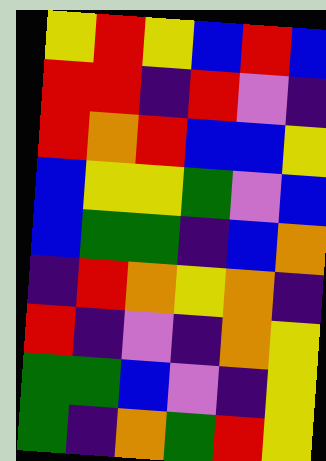[["yellow", "red", "yellow", "blue", "red", "blue"], ["red", "red", "indigo", "red", "violet", "indigo"], ["red", "orange", "red", "blue", "blue", "yellow"], ["blue", "yellow", "yellow", "green", "violet", "blue"], ["blue", "green", "green", "indigo", "blue", "orange"], ["indigo", "red", "orange", "yellow", "orange", "indigo"], ["red", "indigo", "violet", "indigo", "orange", "yellow"], ["green", "green", "blue", "violet", "indigo", "yellow"], ["green", "indigo", "orange", "green", "red", "yellow"]]